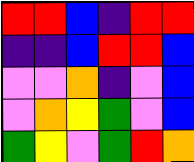[["red", "red", "blue", "indigo", "red", "red"], ["indigo", "indigo", "blue", "red", "red", "blue"], ["violet", "violet", "orange", "indigo", "violet", "blue"], ["violet", "orange", "yellow", "green", "violet", "blue"], ["green", "yellow", "violet", "green", "red", "orange"]]